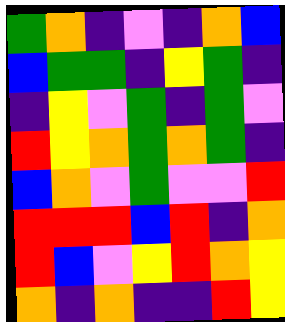[["green", "orange", "indigo", "violet", "indigo", "orange", "blue"], ["blue", "green", "green", "indigo", "yellow", "green", "indigo"], ["indigo", "yellow", "violet", "green", "indigo", "green", "violet"], ["red", "yellow", "orange", "green", "orange", "green", "indigo"], ["blue", "orange", "violet", "green", "violet", "violet", "red"], ["red", "red", "red", "blue", "red", "indigo", "orange"], ["red", "blue", "violet", "yellow", "red", "orange", "yellow"], ["orange", "indigo", "orange", "indigo", "indigo", "red", "yellow"]]